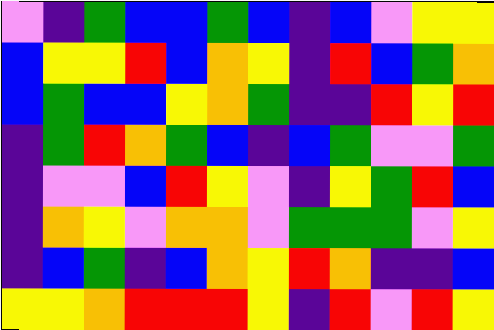[["violet", "indigo", "green", "blue", "blue", "green", "blue", "indigo", "blue", "violet", "yellow", "yellow"], ["blue", "yellow", "yellow", "red", "blue", "orange", "yellow", "indigo", "red", "blue", "green", "orange"], ["blue", "green", "blue", "blue", "yellow", "orange", "green", "indigo", "indigo", "red", "yellow", "red"], ["indigo", "green", "red", "orange", "green", "blue", "indigo", "blue", "green", "violet", "violet", "green"], ["indigo", "violet", "violet", "blue", "red", "yellow", "violet", "indigo", "yellow", "green", "red", "blue"], ["indigo", "orange", "yellow", "violet", "orange", "orange", "violet", "green", "green", "green", "violet", "yellow"], ["indigo", "blue", "green", "indigo", "blue", "orange", "yellow", "red", "orange", "indigo", "indigo", "blue"], ["yellow", "yellow", "orange", "red", "red", "red", "yellow", "indigo", "red", "violet", "red", "yellow"]]